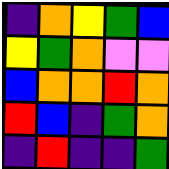[["indigo", "orange", "yellow", "green", "blue"], ["yellow", "green", "orange", "violet", "violet"], ["blue", "orange", "orange", "red", "orange"], ["red", "blue", "indigo", "green", "orange"], ["indigo", "red", "indigo", "indigo", "green"]]